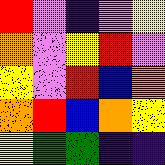[["red", "violet", "indigo", "violet", "yellow"], ["orange", "violet", "yellow", "red", "violet"], ["yellow", "violet", "red", "blue", "orange"], ["orange", "red", "blue", "orange", "yellow"], ["yellow", "green", "green", "indigo", "indigo"]]